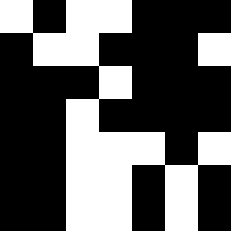[["white", "black", "white", "white", "black", "black", "black"], ["black", "white", "white", "black", "black", "black", "white"], ["black", "black", "black", "white", "black", "black", "black"], ["black", "black", "white", "black", "black", "black", "black"], ["black", "black", "white", "white", "white", "black", "white"], ["black", "black", "white", "white", "black", "white", "black"], ["black", "black", "white", "white", "black", "white", "black"]]